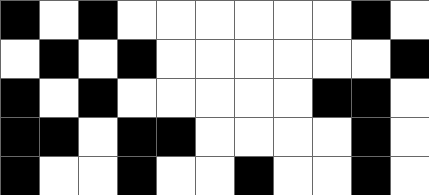[["black", "white", "black", "white", "white", "white", "white", "white", "white", "black", "white"], ["white", "black", "white", "black", "white", "white", "white", "white", "white", "white", "black"], ["black", "white", "black", "white", "white", "white", "white", "white", "black", "black", "white"], ["black", "black", "white", "black", "black", "white", "white", "white", "white", "black", "white"], ["black", "white", "white", "black", "white", "white", "black", "white", "white", "black", "white"]]